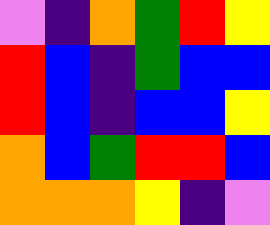[["violet", "indigo", "orange", "green", "red", "yellow"], ["red", "blue", "indigo", "green", "blue", "blue"], ["red", "blue", "indigo", "blue", "blue", "yellow"], ["orange", "blue", "green", "red", "red", "blue"], ["orange", "orange", "orange", "yellow", "indigo", "violet"]]